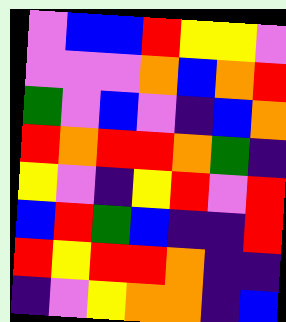[["violet", "blue", "blue", "red", "yellow", "yellow", "violet"], ["violet", "violet", "violet", "orange", "blue", "orange", "red"], ["green", "violet", "blue", "violet", "indigo", "blue", "orange"], ["red", "orange", "red", "red", "orange", "green", "indigo"], ["yellow", "violet", "indigo", "yellow", "red", "violet", "red"], ["blue", "red", "green", "blue", "indigo", "indigo", "red"], ["red", "yellow", "red", "red", "orange", "indigo", "indigo"], ["indigo", "violet", "yellow", "orange", "orange", "indigo", "blue"]]